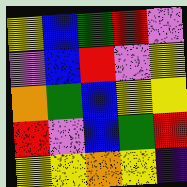[["yellow", "blue", "green", "red", "violet"], ["violet", "blue", "red", "violet", "yellow"], ["orange", "green", "blue", "yellow", "yellow"], ["red", "violet", "blue", "green", "red"], ["yellow", "yellow", "orange", "yellow", "indigo"]]